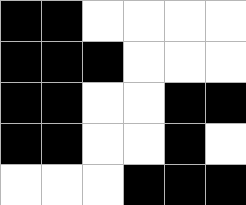[["black", "black", "white", "white", "white", "white"], ["black", "black", "black", "white", "white", "white"], ["black", "black", "white", "white", "black", "black"], ["black", "black", "white", "white", "black", "white"], ["white", "white", "white", "black", "black", "black"]]